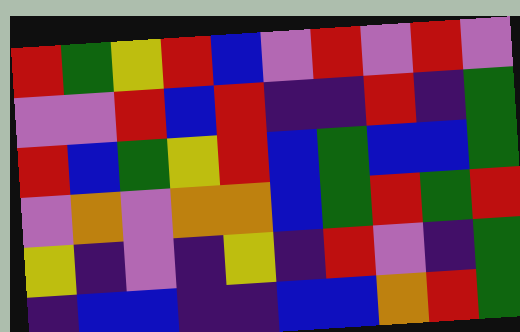[["red", "green", "yellow", "red", "blue", "violet", "red", "violet", "red", "violet"], ["violet", "violet", "red", "blue", "red", "indigo", "indigo", "red", "indigo", "green"], ["red", "blue", "green", "yellow", "red", "blue", "green", "blue", "blue", "green"], ["violet", "orange", "violet", "orange", "orange", "blue", "green", "red", "green", "red"], ["yellow", "indigo", "violet", "indigo", "yellow", "indigo", "red", "violet", "indigo", "green"], ["indigo", "blue", "blue", "indigo", "indigo", "blue", "blue", "orange", "red", "green"]]